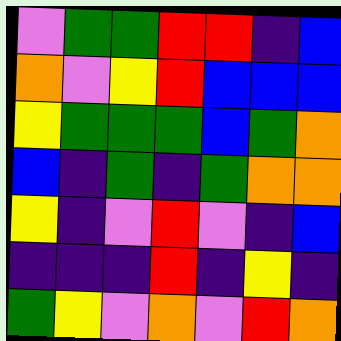[["violet", "green", "green", "red", "red", "indigo", "blue"], ["orange", "violet", "yellow", "red", "blue", "blue", "blue"], ["yellow", "green", "green", "green", "blue", "green", "orange"], ["blue", "indigo", "green", "indigo", "green", "orange", "orange"], ["yellow", "indigo", "violet", "red", "violet", "indigo", "blue"], ["indigo", "indigo", "indigo", "red", "indigo", "yellow", "indigo"], ["green", "yellow", "violet", "orange", "violet", "red", "orange"]]